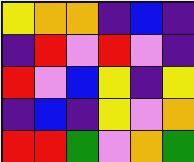[["yellow", "orange", "orange", "indigo", "blue", "indigo"], ["indigo", "red", "violet", "red", "violet", "indigo"], ["red", "violet", "blue", "yellow", "indigo", "yellow"], ["indigo", "blue", "indigo", "yellow", "violet", "orange"], ["red", "red", "green", "violet", "orange", "green"]]